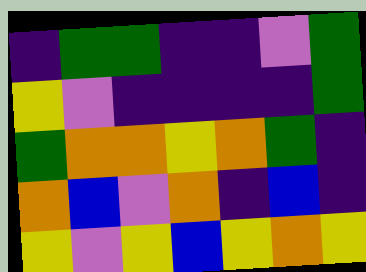[["indigo", "green", "green", "indigo", "indigo", "violet", "green"], ["yellow", "violet", "indigo", "indigo", "indigo", "indigo", "green"], ["green", "orange", "orange", "yellow", "orange", "green", "indigo"], ["orange", "blue", "violet", "orange", "indigo", "blue", "indigo"], ["yellow", "violet", "yellow", "blue", "yellow", "orange", "yellow"]]